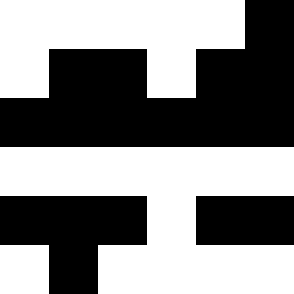[["white", "white", "white", "white", "white", "black"], ["white", "black", "black", "white", "black", "black"], ["black", "black", "black", "black", "black", "black"], ["white", "white", "white", "white", "white", "white"], ["black", "black", "black", "white", "black", "black"], ["white", "black", "white", "white", "white", "white"]]